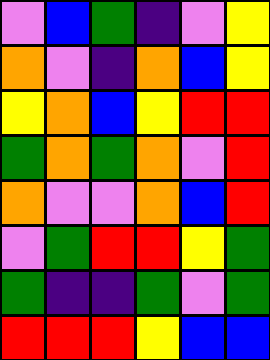[["violet", "blue", "green", "indigo", "violet", "yellow"], ["orange", "violet", "indigo", "orange", "blue", "yellow"], ["yellow", "orange", "blue", "yellow", "red", "red"], ["green", "orange", "green", "orange", "violet", "red"], ["orange", "violet", "violet", "orange", "blue", "red"], ["violet", "green", "red", "red", "yellow", "green"], ["green", "indigo", "indigo", "green", "violet", "green"], ["red", "red", "red", "yellow", "blue", "blue"]]